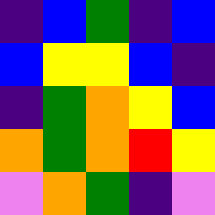[["indigo", "blue", "green", "indigo", "blue"], ["blue", "yellow", "yellow", "blue", "indigo"], ["indigo", "green", "orange", "yellow", "blue"], ["orange", "green", "orange", "red", "yellow"], ["violet", "orange", "green", "indigo", "violet"]]